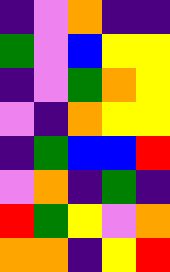[["indigo", "violet", "orange", "indigo", "indigo"], ["green", "violet", "blue", "yellow", "yellow"], ["indigo", "violet", "green", "orange", "yellow"], ["violet", "indigo", "orange", "yellow", "yellow"], ["indigo", "green", "blue", "blue", "red"], ["violet", "orange", "indigo", "green", "indigo"], ["red", "green", "yellow", "violet", "orange"], ["orange", "orange", "indigo", "yellow", "red"]]